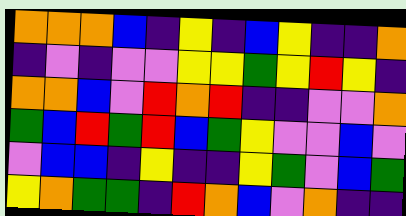[["orange", "orange", "orange", "blue", "indigo", "yellow", "indigo", "blue", "yellow", "indigo", "indigo", "orange"], ["indigo", "violet", "indigo", "violet", "violet", "yellow", "yellow", "green", "yellow", "red", "yellow", "indigo"], ["orange", "orange", "blue", "violet", "red", "orange", "red", "indigo", "indigo", "violet", "violet", "orange"], ["green", "blue", "red", "green", "red", "blue", "green", "yellow", "violet", "violet", "blue", "violet"], ["violet", "blue", "blue", "indigo", "yellow", "indigo", "indigo", "yellow", "green", "violet", "blue", "green"], ["yellow", "orange", "green", "green", "indigo", "red", "orange", "blue", "violet", "orange", "indigo", "indigo"]]